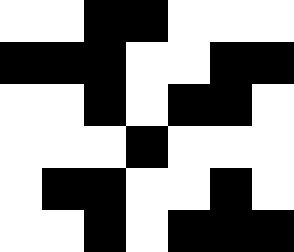[["white", "white", "black", "black", "white", "white", "white"], ["black", "black", "black", "white", "white", "black", "black"], ["white", "white", "black", "white", "black", "black", "white"], ["white", "white", "white", "black", "white", "white", "white"], ["white", "black", "black", "white", "white", "black", "white"], ["white", "white", "black", "white", "black", "black", "black"]]